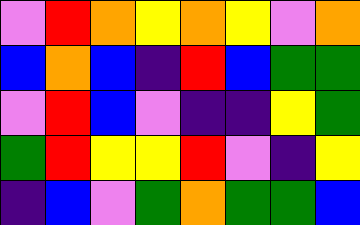[["violet", "red", "orange", "yellow", "orange", "yellow", "violet", "orange"], ["blue", "orange", "blue", "indigo", "red", "blue", "green", "green"], ["violet", "red", "blue", "violet", "indigo", "indigo", "yellow", "green"], ["green", "red", "yellow", "yellow", "red", "violet", "indigo", "yellow"], ["indigo", "blue", "violet", "green", "orange", "green", "green", "blue"]]